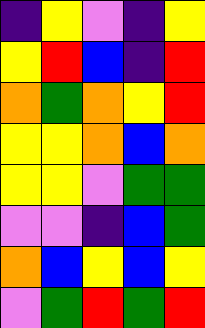[["indigo", "yellow", "violet", "indigo", "yellow"], ["yellow", "red", "blue", "indigo", "red"], ["orange", "green", "orange", "yellow", "red"], ["yellow", "yellow", "orange", "blue", "orange"], ["yellow", "yellow", "violet", "green", "green"], ["violet", "violet", "indigo", "blue", "green"], ["orange", "blue", "yellow", "blue", "yellow"], ["violet", "green", "red", "green", "red"]]